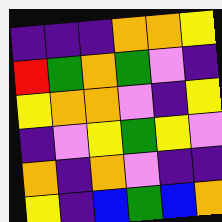[["indigo", "indigo", "indigo", "orange", "orange", "yellow"], ["red", "green", "orange", "green", "violet", "indigo"], ["yellow", "orange", "orange", "violet", "indigo", "yellow"], ["indigo", "violet", "yellow", "green", "yellow", "violet"], ["orange", "indigo", "orange", "violet", "indigo", "indigo"], ["yellow", "indigo", "blue", "green", "blue", "orange"]]